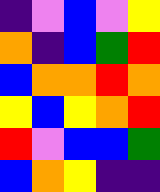[["indigo", "violet", "blue", "violet", "yellow"], ["orange", "indigo", "blue", "green", "red"], ["blue", "orange", "orange", "red", "orange"], ["yellow", "blue", "yellow", "orange", "red"], ["red", "violet", "blue", "blue", "green"], ["blue", "orange", "yellow", "indigo", "indigo"]]